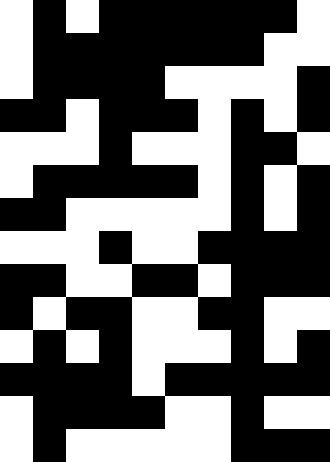[["white", "black", "white", "black", "black", "black", "black", "black", "black", "white"], ["white", "black", "black", "black", "black", "black", "black", "black", "white", "white"], ["white", "black", "black", "black", "black", "white", "white", "white", "white", "black"], ["black", "black", "white", "black", "black", "black", "white", "black", "white", "black"], ["white", "white", "white", "black", "white", "white", "white", "black", "black", "white"], ["white", "black", "black", "black", "black", "black", "white", "black", "white", "black"], ["black", "black", "white", "white", "white", "white", "white", "black", "white", "black"], ["white", "white", "white", "black", "white", "white", "black", "black", "black", "black"], ["black", "black", "white", "white", "black", "black", "white", "black", "black", "black"], ["black", "white", "black", "black", "white", "white", "black", "black", "white", "white"], ["white", "black", "white", "black", "white", "white", "white", "black", "white", "black"], ["black", "black", "black", "black", "white", "black", "black", "black", "black", "black"], ["white", "black", "black", "black", "black", "white", "white", "black", "white", "white"], ["white", "black", "white", "white", "white", "white", "white", "black", "black", "black"]]